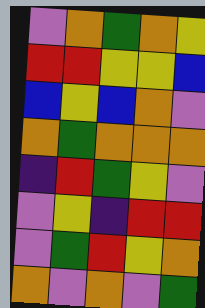[["violet", "orange", "green", "orange", "yellow"], ["red", "red", "yellow", "yellow", "blue"], ["blue", "yellow", "blue", "orange", "violet"], ["orange", "green", "orange", "orange", "orange"], ["indigo", "red", "green", "yellow", "violet"], ["violet", "yellow", "indigo", "red", "red"], ["violet", "green", "red", "yellow", "orange"], ["orange", "violet", "orange", "violet", "green"]]